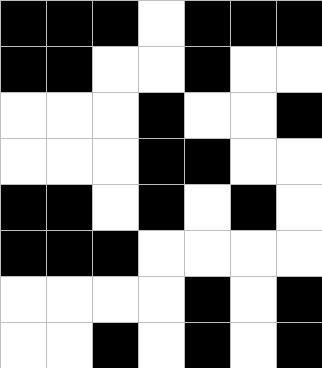[["black", "black", "black", "white", "black", "black", "black"], ["black", "black", "white", "white", "black", "white", "white"], ["white", "white", "white", "black", "white", "white", "black"], ["white", "white", "white", "black", "black", "white", "white"], ["black", "black", "white", "black", "white", "black", "white"], ["black", "black", "black", "white", "white", "white", "white"], ["white", "white", "white", "white", "black", "white", "black"], ["white", "white", "black", "white", "black", "white", "black"]]